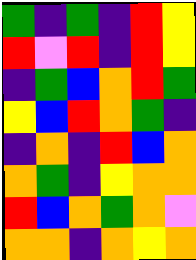[["green", "indigo", "green", "indigo", "red", "yellow"], ["red", "violet", "red", "indigo", "red", "yellow"], ["indigo", "green", "blue", "orange", "red", "green"], ["yellow", "blue", "red", "orange", "green", "indigo"], ["indigo", "orange", "indigo", "red", "blue", "orange"], ["orange", "green", "indigo", "yellow", "orange", "orange"], ["red", "blue", "orange", "green", "orange", "violet"], ["orange", "orange", "indigo", "orange", "yellow", "orange"]]